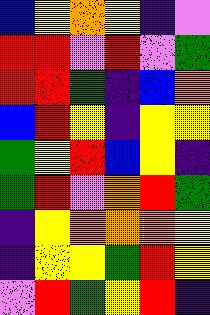[["blue", "yellow", "orange", "yellow", "indigo", "violet"], ["red", "red", "violet", "red", "violet", "green"], ["red", "red", "green", "indigo", "blue", "orange"], ["blue", "red", "yellow", "indigo", "yellow", "yellow"], ["green", "yellow", "red", "blue", "yellow", "indigo"], ["green", "red", "violet", "orange", "red", "green"], ["indigo", "yellow", "orange", "orange", "orange", "yellow"], ["indigo", "yellow", "yellow", "green", "red", "yellow"], ["violet", "red", "green", "yellow", "red", "indigo"]]